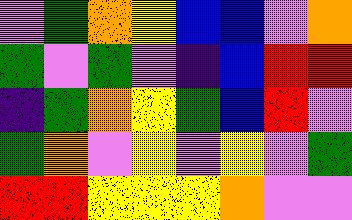[["violet", "green", "orange", "yellow", "blue", "blue", "violet", "orange"], ["green", "violet", "green", "violet", "indigo", "blue", "red", "red"], ["indigo", "green", "orange", "yellow", "green", "blue", "red", "violet"], ["green", "orange", "violet", "yellow", "violet", "yellow", "violet", "green"], ["red", "red", "yellow", "yellow", "yellow", "orange", "violet", "violet"]]